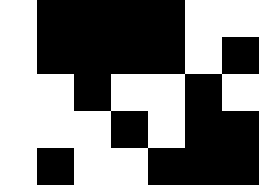[["white", "black", "black", "black", "black", "white", "white"], ["white", "black", "black", "black", "black", "white", "black"], ["white", "white", "black", "white", "white", "black", "white"], ["white", "white", "white", "black", "white", "black", "black"], ["white", "black", "white", "white", "black", "black", "black"]]